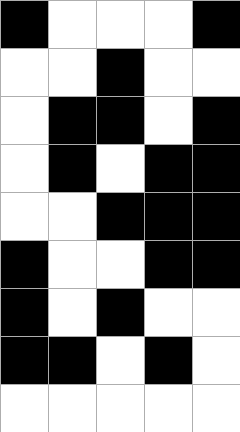[["black", "white", "white", "white", "black"], ["white", "white", "black", "white", "white"], ["white", "black", "black", "white", "black"], ["white", "black", "white", "black", "black"], ["white", "white", "black", "black", "black"], ["black", "white", "white", "black", "black"], ["black", "white", "black", "white", "white"], ["black", "black", "white", "black", "white"], ["white", "white", "white", "white", "white"]]